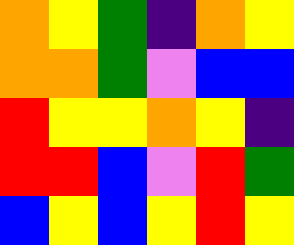[["orange", "yellow", "green", "indigo", "orange", "yellow"], ["orange", "orange", "green", "violet", "blue", "blue"], ["red", "yellow", "yellow", "orange", "yellow", "indigo"], ["red", "red", "blue", "violet", "red", "green"], ["blue", "yellow", "blue", "yellow", "red", "yellow"]]